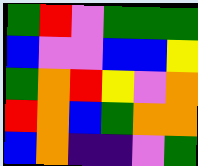[["green", "red", "violet", "green", "green", "green"], ["blue", "violet", "violet", "blue", "blue", "yellow"], ["green", "orange", "red", "yellow", "violet", "orange"], ["red", "orange", "blue", "green", "orange", "orange"], ["blue", "orange", "indigo", "indigo", "violet", "green"]]